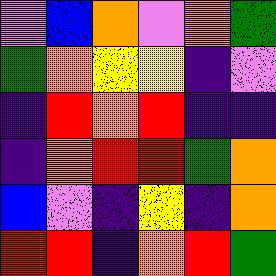[["violet", "blue", "orange", "violet", "orange", "green"], ["green", "orange", "yellow", "yellow", "indigo", "violet"], ["indigo", "red", "orange", "red", "indigo", "indigo"], ["indigo", "orange", "red", "red", "green", "orange"], ["blue", "violet", "indigo", "yellow", "indigo", "orange"], ["red", "red", "indigo", "orange", "red", "green"]]